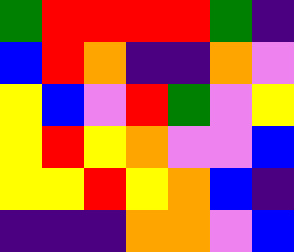[["green", "red", "red", "red", "red", "green", "indigo"], ["blue", "red", "orange", "indigo", "indigo", "orange", "violet"], ["yellow", "blue", "violet", "red", "green", "violet", "yellow"], ["yellow", "red", "yellow", "orange", "violet", "violet", "blue"], ["yellow", "yellow", "red", "yellow", "orange", "blue", "indigo"], ["indigo", "indigo", "indigo", "orange", "orange", "violet", "blue"]]